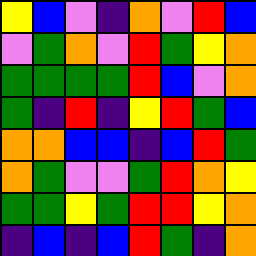[["yellow", "blue", "violet", "indigo", "orange", "violet", "red", "blue"], ["violet", "green", "orange", "violet", "red", "green", "yellow", "orange"], ["green", "green", "green", "green", "red", "blue", "violet", "orange"], ["green", "indigo", "red", "indigo", "yellow", "red", "green", "blue"], ["orange", "orange", "blue", "blue", "indigo", "blue", "red", "green"], ["orange", "green", "violet", "violet", "green", "red", "orange", "yellow"], ["green", "green", "yellow", "green", "red", "red", "yellow", "orange"], ["indigo", "blue", "indigo", "blue", "red", "green", "indigo", "orange"]]